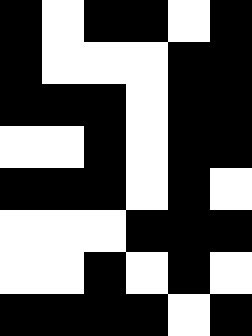[["black", "white", "black", "black", "white", "black"], ["black", "white", "white", "white", "black", "black"], ["black", "black", "black", "white", "black", "black"], ["white", "white", "black", "white", "black", "black"], ["black", "black", "black", "white", "black", "white"], ["white", "white", "white", "black", "black", "black"], ["white", "white", "black", "white", "black", "white"], ["black", "black", "black", "black", "white", "black"]]